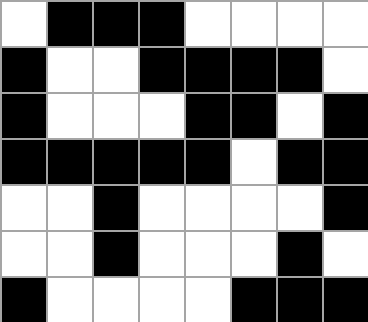[["white", "black", "black", "black", "white", "white", "white", "white"], ["black", "white", "white", "black", "black", "black", "black", "white"], ["black", "white", "white", "white", "black", "black", "white", "black"], ["black", "black", "black", "black", "black", "white", "black", "black"], ["white", "white", "black", "white", "white", "white", "white", "black"], ["white", "white", "black", "white", "white", "white", "black", "white"], ["black", "white", "white", "white", "white", "black", "black", "black"]]